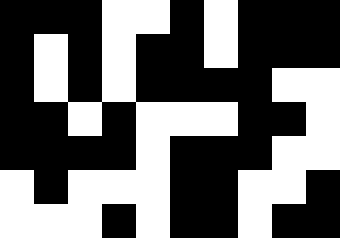[["black", "black", "black", "white", "white", "black", "white", "black", "black", "black"], ["black", "white", "black", "white", "black", "black", "white", "black", "black", "black"], ["black", "white", "black", "white", "black", "black", "black", "black", "white", "white"], ["black", "black", "white", "black", "white", "white", "white", "black", "black", "white"], ["black", "black", "black", "black", "white", "black", "black", "black", "white", "white"], ["white", "black", "white", "white", "white", "black", "black", "white", "white", "black"], ["white", "white", "white", "black", "white", "black", "black", "white", "black", "black"]]